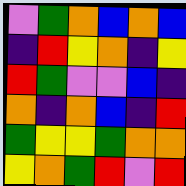[["violet", "green", "orange", "blue", "orange", "blue"], ["indigo", "red", "yellow", "orange", "indigo", "yellow"], ["red", "green", "violet", "violet", "blue", "indigo"], ["orange", "indigo", "orange", "blue", "indigo", "red"], ["green", "yellow", "yellow", "green", "orange", "orange"], ["yellow", "orange", "green", "red", "violet", "red"]]